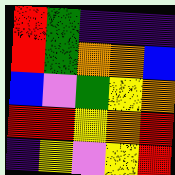[["red", "green", "indigo", "indigo", "indigo"], ["red", "green", "orange", "orange", "blue"], ["blue", "violet", "green", "yellow", "orange"], ["red", "red", "yellow", "orange", "red"], ["indigo", "yellow", "violet", "yellow", "red"]]